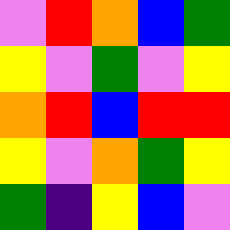[["violet", "red", "orange", "blue", "green"], ["yellow", "violet", "green", "violet", "yellow"], ["orange", "red", "blue", "red", "red"], ["yellow", "violet", "orange", "green", "yellow"], ["green", "indigo", "yellow", "blue", "violet"]]